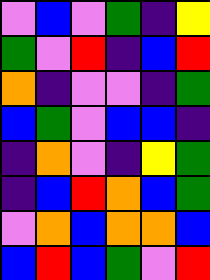[["violet", "blue", "violet", "green", "indigo", "yellow"], ["green", "violet", "red", "indigo", "blue", "red"], ["orange", "indigo", "violet", "violet", "indigo", "green"], ["blue", "green", "violet", "blue", "blue", "indigo"], ["indigo", "orange", "violet", "indigo", "yellow", "green"], ["indigo", "blue", "red", "orange", "blue", "green"], ["violet", "orange", "blue", "orange", "orange", "blue"], ["blue", "red", "blue", "green", "violet", "red"]]